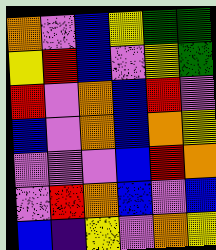[["orange", "violet", "blue", "yellow", "green", "green"], ["yellow", "red", "blue", "violet", "yellow", "green"], ["red", "violet", "orange", "blue", "red", "violet"], ["blue", "violet", "orange", "blue", "orange", "yellow"], ["violet", "violet", "violet", "blue", "red", "orange"], ["violet", "red", "orange", "blue", "violet", "blue"], ["blue", "indigo", "yellow", "violet", "orange", "yellow"]]